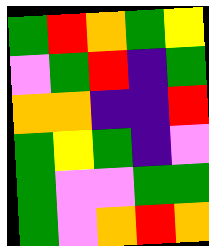[["green", "red", "orange", "green", "yellow"], ["violet", "green", "red", "indigo", "green"], ["orange", "orange", "indigo", "indigo", "red"], ["green", "yellow", "green", "indigo", "violet"], ["green", "violet", "violet", "green", "green"], ["green", "violet", "orange", "red", "orange"]]